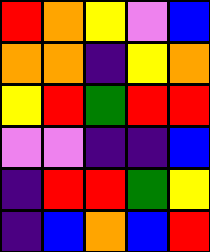[["red", "orange", "yellow", "violet", "blue"], ["orange", "orange", "indigo", "yellow", "orange"], ["yellow", "red", "green", "red", "red"], ["violet", "violet", "indigo", "indigo", "blue"], ["indigo", "red", "red", "green", "yellow"], ["indigo", "blue", "orange", "blue", "red"]]